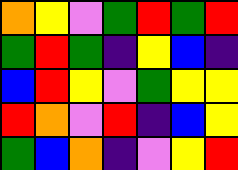[["orange", "yellow", "violet", "green", "red", "green", "red"], ["green", "red", "green", "indigo", "yellow", "blue", "indigo"], ["blue", "red", "yellow", "violet", "green", "yellow", "yellow"], ["red", "orange", "violet", "red", "indigo", "blue", "yellow"], ["green", "blue", "orange", "indigo", "violet", "yellow", "red"]]